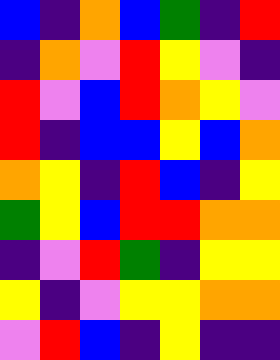[["blue", "indigo", "orange", "blue", "green", "indigo", "red"], ["indigo", "orange", "violet", "red", "yellow", "violet", "indigo"], ["red", "violet", "blue", "red", "orange", "yellow", "violet"], ["red", "indigo", "blue", "blue", "yellow", "blue", "orange"], ["orange", "yellow", "indigo", "red", "blue", "indigo", "yellow"], ["green", "yellow", "blue", "red", "red", "orange", "orange"], ["indigo", "violet", "red", "green", "indigo", "yellow", "yellow"], ["yellow", "indigo", "violet", "yellow", "yellow", "orange", "orange"], ["violet", "red", "blue", "indigo", "yellow", "indigo", "indigo"]]